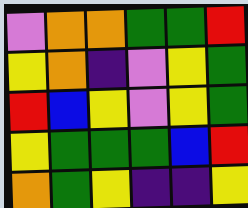[["violet", "orange", "orange", "green", "green", "red"], ["yellow", "orange", "indigo", "violet", "yellow", "green"], ["red", "blue", "yellow", "violet", "yellow", "green"], ["yellow", "green", "green", "green", "blue", "red"], ["orange", "green", "yellow", "indigo", "indigo", "yellow"]]